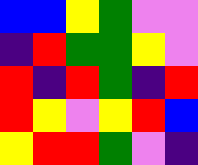[["blue", "blue", "yellow", "green", "violet", "violet"], ["indigo", "red", "green", "green", "yellow", "violet"], ["red", "indigo", "red", "green", "indigo", "red"], ["red", "yellow", "violet", "yellow", "red", "blue"], ["yellow", "red", "red", "green", "violet", "indigo"]]